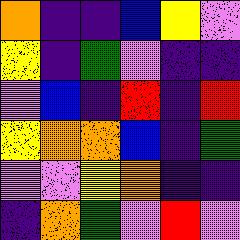[["orange", "indigo", "indigo", "blue", "yellow", "violet"], ["yellow", "indigo", "green", "violet", "indigo", "indigo"], ["violet", "blue", "indigo", "red", "indigo", "red"], ["yellow", "orange", "orange", "blue", "indigo", "green"], ["violet", "violet", "yellow", "orange", "indigo", "indigo"], ["indigo", "orange", "green", "violet", "red", "violet"]]